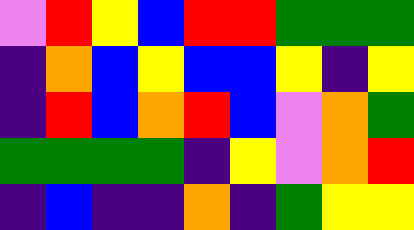[["violet", "red", "yellow", "blue", "red", "red", "green", "green", "green"], ["indigo", "orange", "blue", "yellow", "blue", "blue", "yellow", "indigo", "yellow"], ["indigo", "red", "blue", "orange", "red", "blue", "violet", "orange", "green"], ["green", "green", "green", "green", "indigo", "yellow", "violet", "orange", "red"], ["indigo", "blue", "indigo", "indigo", "orange", "indigo", "green", "yellow", "yellow"]]